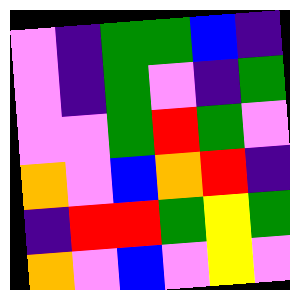[["violet", "indigo", "green", "green", "blue", "indigo"], ["violet", "indigo", "green", "violet", "indigo", "green"], ["violet", "violet", "green", "red", "green", "violet"], ["orange", "violet", "blue", "orange", "red", "indigo"], ["indigo", "red", "red", "green", "yellow", "green"], ["orange", "violet", "blue", "violet", "yellow", "violet"]]